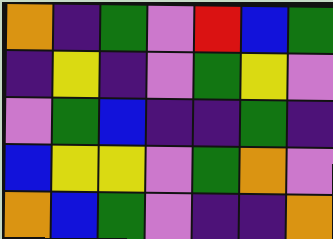[["orange", "indigo", "green", "violet", "red", "blue", "green"], ["indigo", "yellow", "indigo", "violet", "green", "yellow", "violet"], ["violet", "green", "blue", "indigo", "indigo", "green", "indigo"], ["blue", "yellow", "yellow", "violet", "green", "orange", "violet"], ["orange", "blue", "green", "violet", "indigo", "indigo", "orange"]]